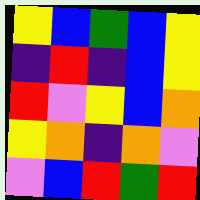[["yellow", "blue", "green", "blue", "yellow"], ["indigo", "red", "indigo", "blue", "yellow"], ["red", "violet", "yellow", "blue", "orange"], ["yellow", "orange", "indigo", "orange", "violet"], ["violet", "blue", "red", "green", "red"]]